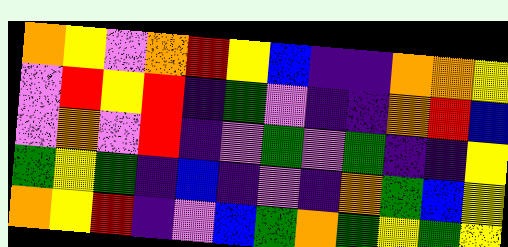[["orange", "yellow", "violet", "orange", "red", "yellow", "blue", "indigo", "indigo", "orange", "orange", "yellow"], ["violet", "red", "yellow", "red", "indigo", "green", "violet", "indigo", "indigo", "orange", "red", "blue"], ["violet", "orange", "violet", "red", "indigo", "violet", "green", "violet", "green", "indigo", "indigo", "yellow"], ["green", "yellow", "green", "indigo", "blue", "indigo", "violet", "indigo", "orange", "green", "blue", "yellow"], ["orange", "yellow", "red", "indigo", "violet", "blue", "green", "orange", "green", "yellow", "green", "yellow"]]